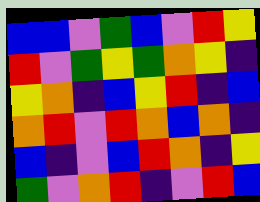[["blue", "blue", "violet", "green", "blue", "violet", "red", "yellow"], ["red", "violet", "green", "yellow", "green", "orange", "yellow", "indigo"], ["yellow", "orange", "indigo", "blue", "yellow", "red", "indigo", "blue"], ["orange", "red", "violet", "red", "orange", "blue", "orange", "indigo"], ["blue", "indigo", "violet", "blue", "red", "orange", "indigo", "yellow"], ["green", "violet", "orange", "red", "indigo", "violet", "red", "blue"]]